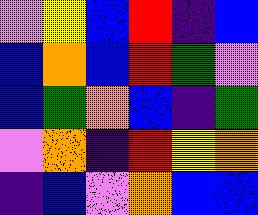[["violet", "yellow", "blue", "red", "indigo", "blue"], ["blue", "orange", "blue", "red", "green", "violet"], ["blue", "green", "orange", "blue", "indigo", "green"], ["violet", "orange", "indigo", "red", "yellow", "orange"], ["indigo", "blue", "violet", "orange", "blue", "blue"]]